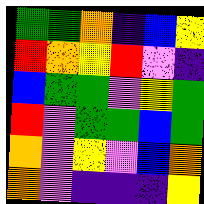[["green", "green", "orange", "indigo", "blue", "yellow"], ["red", "orange", "yellow", "red", "violet", "indigo"], ["blue", "green", "green", "violet", "yellow", "green"], ["red", "violet", "green", "green", "blue", "green"], ["orange", "violet", "yellow", "violet", "blue", "orange"], ["orange", "violet", "indigo", "indigo", "indigo", "yellow"]]